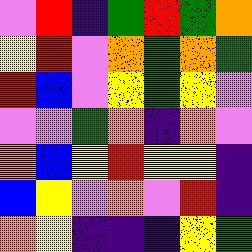[["violet", "red", "indigo", "green", "red", "green", "orange"], ["yellow", "red", "violet", "orange", "green", "orange", "green"], ["red", "blue", "violet", "yellow", "green", "yellow", "violet"], ["violet", "violet", "green", "orange", "indigo", "orange", "violet"], ["orange", "blue", "yellow", "red", "yellow", "yellow", "indigo"], ["blue", "yellow", "violet", "orange", "violet", "red", "indigo"], ["orange", "yellow", "indigo", "indigo", "indigo", "yellow", "green"]]